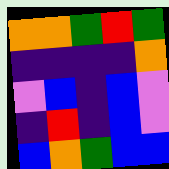[["orange", "orange", "green", "red", "green"], ["indigo", "indigo", "indigo", "indigo", "orange"], ["violet", "blue", "indigo", "blue", "violet"], ["indigo", "red", "indigo", "blue", "violet"], ["blue", "orange", "green", "blue", "blue"]]